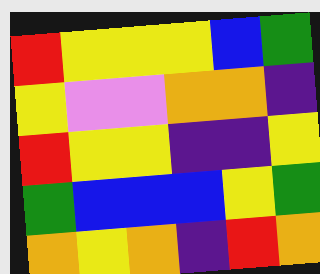[["red", "yellow", "yellow", "yellow", "blue", "green"], ["yellow", "violet", "violet", "orange", "orange", "indigo"], ["red", "yellow", "yellow", "indigo", "indigo", "yellow"], ["green", "blue", "blue", "blue", "yellow", "green"], ["orange", "yellow", "orange", "indigo", "red", "orange"]]